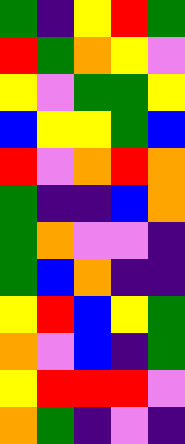[["green", "indigo", "yellow", "red", "green"], ["red", "green", "orange", "yellow", "violet"], ["yellow", "violet", "green", "green", "yellow"], ["blue", "yellow", "yellow", "green", "blue"], ["red", "violet", "orange", "red", "orange"], ["green", "indigo", "indigo", "blue", "orange"], ["green", "orange", "violet", "violet", "indigo"], ["green", "blue", "orange", "indigo", "indigo"], ["yellow", "red", "blue", "yellow", "green"], ["orange", "violet", "blue", "indigo", "green"], ["yellow", "red", "red", "red", "violet"], ["orange", "green", "indigo", "violet", "indigo"]]